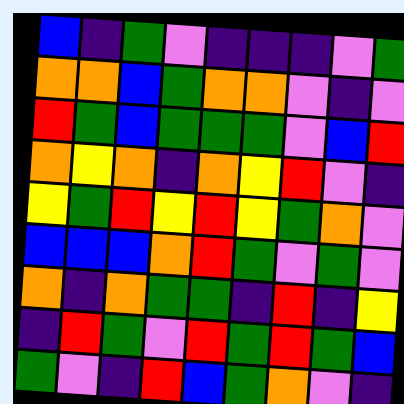[["blue", "indigo", "green", "violet", "indigo", "indigo", "indigo", "violet", "green"], ["orange", "orange", "blue", "green", "orange", "orange", "violet", "indigo", "violet"], ["red", "green", "blue", "green", "green", "green", "violet", "blue", "red"], ["orange", "yellow", "orange", "indigo", "orange", "yellow", "red", "violet", "indigo"], ["yellow", "green", "red", "yellow", "red", "yellow", "green", "orange", "violet"], ["blue", "blue", "blue", "orange", "red", "green", "violet", "green", "violet"], ["orange", "indigo", "orange", "green", "green", "indigo", "red", "indigo", "yellow"], ["indigo", "red", "green", "violet", "red", "green", "red", "green", "blue"], ["green", "violet", "indigo", "red", "blue", "green", "orange", "violet", "indigo"]]